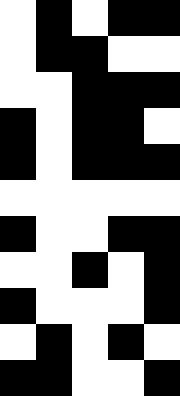[["white", "black", "white", "black", "black"], ["white", "black", "black", "white", "white"], ["white", "white", "black", "black", "black"], ["black", "white", "black", "black", "white"], ["black", "white", "black", "black", "black"], ["white", "white", "white", "white", "white"], ["black", "white", "white", "black", "black"], ["white", "white", "black", "white", "black"], ["black", "white", "white", "white", "black"], ["white", "black", "white", "black", "white"], ["black", "black", "white", "white", "black"]]